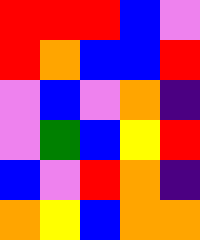[["red", "red", "red", "blue", "violet"], ["red", "orange", "blue", "blue", "red"], ["violet", "blue", "violet", "orange", "indigo"], ["violet", "green", "blue", "yellow", "red"], ["blue", "violet", "red", "orange", "indigo"], ["orange", "yellow", "blue", "orange", "orange"]]